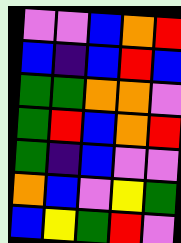[["violet", "violet", "blue", "orange", "red"], ["blue", "indigo", "blue", "red", "blue"], ["green", "green", "orange", "orange", "violet"], ["green", "red", "blue", "orange", "red"], ["green", "indigo", "blue", "violet", "violet"], ["orange", "blue", "violet", "yellow", "green"], ["blue", "yellow", "green", "red", "violet"]]